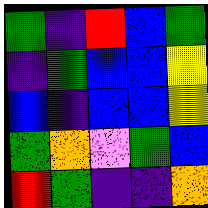[["green", "indigo", "red", "blue", "green"], ["indigo", "green", "blue", "blue", "yellow"], ["blue", "indigo", "blue", "blue", "yellow"], ["green", "orange", "violet", "green", "blue"], ["red", "green", "indigo", "indigo", "orange"]]